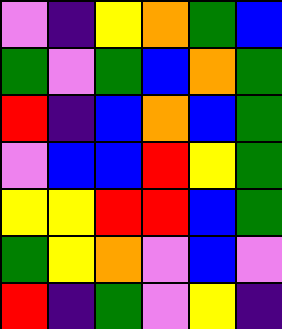[["violet", "indigo", "yellow", "orange", "green", "blue"], ["green", "violet", "green", "blue", "orange", "green"], ["red", "indigo", "blue", "orange", "blue", "green"], ["violet", "blue", "blue", "red", "yellow", "green"], ["yellow", "yellow", "red", "red", "blue", "green"], ["green", "yellow", "orange", "violet", "blue", "violet"], ["red", "indigo", "green", "violet", "yellow", "indigo"]]